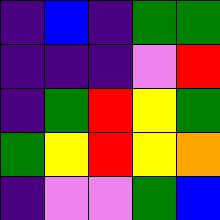[["indigo", "blue", "indigo", "green", "green"], ["indigo", "indigo", "indigo", "violet", "red"], ["indigo", "green", "red", "yellow", "green"], ["green", "yellow", "red", "yellow", "orange"], ["indigo", "violet", "violet", "green", "blue"]]